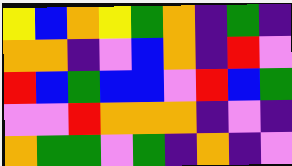[["yellow", "blue", "orange", "yellow", "green", "orange", "indigo", "green", "indigo"], ["orange", "orange", "indigo", "violet", "blue", "orange", "indigo", "red", "violet"], ["red", "blue", "green", "blue", "blue", "violet", "red", "blue", "green"], ["violet", "violet", "red", "orange", "orange", "orange", "indigo", "violet", "indigo"], ["orange", "green", "green", "violet", "green", "indigo", "orange", "indigo", "violet"]]